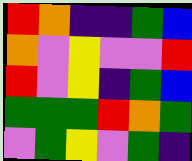[["red", "orange", "indigo", "indigo", "green", "blue"], ["orange", "violet", "yellow", "violet", "violet", "red"], ["red", "violet", "yellow", "indigo", "green", "blue"], ["green", "green", "green", "red", "orange", "green"], ["violet", "green", "yellow", "violet", "green", "indigo"]]